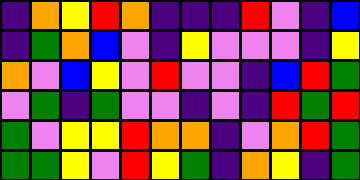[["indigo", "orange", "yellow", "red", "orange", "indigo", "indigo", "indigo", "red", "violet", "indigo", "blue"], ["indigo", "green", "orange", "blue", "violet", "indigo", "yellow", "violet", "violet", "violet", "indigo", "yellow"], ["orange", "violet", "blue", "yellow", "violet", "red", "violet", "violet", "indigo", "blue", "red", "green"], ["violet", "green", "indigo", "green", "violet", "violet", "indigo", "violet", "indigo", "red", "green", "red"], ["green", "violet", "yellow", "yellow", "red", "orange", "orange", "indigo", "violet", "orange", "red", "green"], ["green", "green", "yellow", "violet", "red", "yellow", "green", "indigo", "orange", "yellow", "indigo", "green"]]